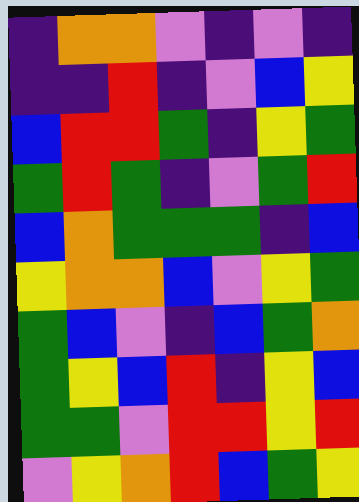[["indigo", "orange", "orange", "violet", "indigo", "violet", "indigo"], ["indigo", "indigo", "red", "indigo", "violet", "blue", "yellow"], ["blue", "red", "red", "green", "indigo", "yellow", "green"], ["green", "red", "green", "indigo", "violet", "green", "red"], ["blue", "orange", "green", "green", "green", "indigo", "blue"], ["yellow", "orange", "orange", "blue", "violet", "yellow", "green"], ["green", "blue", "violet", "indigo", "blue", "green", "orange"], ["green", "yellow", "blue", "red", "indigo", "yellow", "blue"], ["green", "green", "violet", "red", "red", "yellow", "red"], ["violet", "yellow", "orange", "red", "blue", "green", "yellow"]]